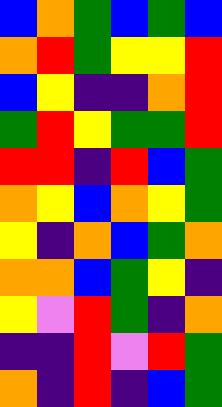[["blue", "orange", "green", "blue", "green", "blue"], ["orange", "red", "green", "yellow", "yellow", "red"], ["blue", "yellow", "indigo", "indigo", "orange", "red"], ["green", "red", "yellow", "green", "green", "red"], ["red", "red", "indigo", "red", "blue", "green"], ["orange", "yellow", "blue", "orange", "yellow", "green"], ["yellow", "indigo", "orange", "blue", "green", "orange"], ["orange", "orange", "blue", "green", "yellow", "indigo"], ["yellow", "violet", "red", "green", "indigo", "orange"], ["indigo", "indigo", "red", "violet", "red", "green"], ["orange", "indigo", "red", "indigo", "blue", "green"]]